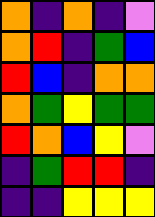[["orange", "indigo", "orange", "indigo", "violet"], ["orange", "red", "indigo", "green", "blue"], ["red", "blue", "indigo", "orange", "orange"], ["orange", "green", "yellow", "green", "green"], ["red", "orange", "blue", "yellow", "violet"], ["indigo", "green", "red", "red", "indigo"], ["indigo", "indigo", "yellow", "yellow", "yellow"]]